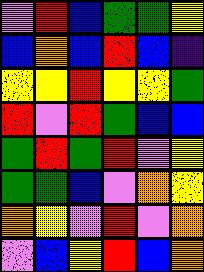[["violet", "red", "blue", "green", "green", "yellow"], ["blue", "orange", "blue", "red", "blue", "indigo"], ["yellow", "yellow", "red", "yellow", "yellow", "green"], ["red", "violet", "red", "green", "blue", "blue"], ["green", "red", "green", "red", "violet", "yellow"], ["green", "green", "blue", "violet", "orange", "yellow"], ["orange", "yellow", "violet", "red", "violet", "orange"], ["violet", "blue", "yellow", "red", "blue", "orange"]]